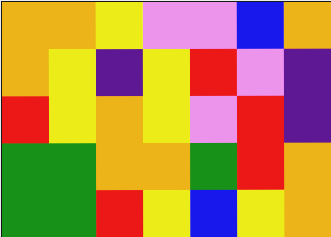[["orange", "orange", "yellow", "violet", "violet", "blue", "orange"], ["orange", "yellow", "indigo", "yellow", "red", "violet", "indigo"], ["red", "yellow", "orange", "yellow", "violet", "red", "indigo"], ["green", "green", "orange", "orange", "green", "red", "orange"], ["green", "green", "red", "yellow", "blue", "yellow", "orange"]]